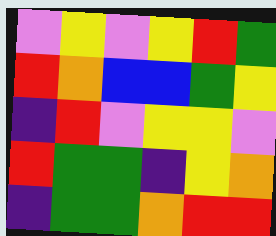[["violet", "yellow", "violet", "yellow", "red", "green"], ["red", "orange", "blue", "blue", "green", "yellow"], ["indigo", "red", "violet", "yellow", "yellow", "violet"], ["red", "green", "green", "indigo", "yellow", "orange"], ["indigo", "green", "green", "orange", "red", "red"]]